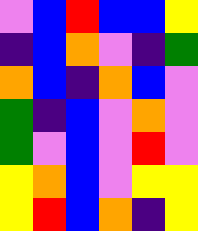[["violet", "blue", "red", "blue", "blue", "yellow"], ["indigo", "blue", "orange", "violet", "indigo", "green"], ["orange", "blue", "indigo", "orange", "blue", "violet"], ["green", "indigo", "blue", "violet", "orange", "violet"], ["green", "violet", "blue", "violet", "red", "violet"], ["yellow", "orange", "blue", "violet", "yellow", "yellow"], ["yellow", "red", "blue", "orange", "indigo", "yellow"]]